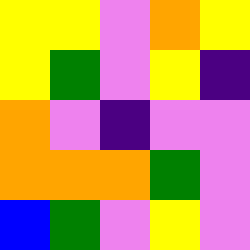[["yellow", "yellow", "violet", "orange", "yellow"], ["yellow", "green", "violet", "yellow", "indigo"], ["orange", "violet", "indigo", "violet", "violet"], ["orange", "orange", "orange", "green", "violet"], ["blue", "green", "violet", "yellow", "violet"]]